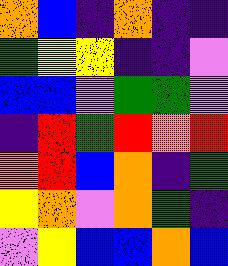[["orange", "blue", "indigo", "orange", "indigo", "indigo"], ["green", "yellow", "yellow", "indigo", "indigo", "violet"], ["blue", "blue", "violet", "green", "green", "violet"], ["indigo", "red", "green", "red", "orange", "red"], ["orange", "red", "blue", "orange", "indigo", "green"], ["yellow", "orange", "violet", "orange", "green", "indigo"], ["violet", "yellow", "blue", "blue", "orange", "blue"]]